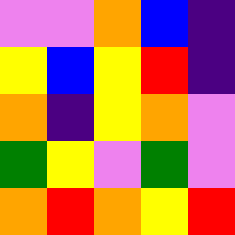[["violet", "violet", "orange", "blue", "indigo"], ["yellow", "blue", "yellow", "red", "indigo"], ["orange", "indigo", "yellow", "orange", "violet"], ["green", "yellow", "violet", "green", "violet"], ["orange", "red", "orange", "yellow", "red"]]